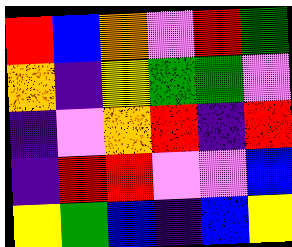[["red", "blue", "orange", "violet", "red", "green"], ["orange", "indigo", "yellow", "green", "green", "violet"], ["indigo", "violet", "orange", "red", "indigo", "red"], ["indigo", "red", "red", "violet", "violet", "blue"], ["yellow", "green", "blue", "indigo", "blue", "yellow"]]